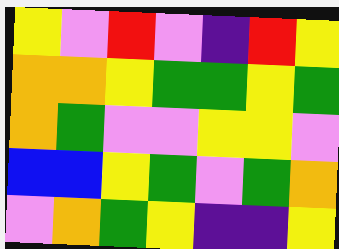[["yellow", "violet", "red", "violet", "indigo", "red", "yellow"], ["orange", "orange", "yellow", "green", "green", "yellow", "green"], ["orange", "green", "violet", "violet", "yellow", "yellow", "violet"], ["blue", "blue", "yellow", "green", "violet", "green", "orange"], ["violet", "orange", "green", "yellow", "indigo", "indigo", "yellow"]]